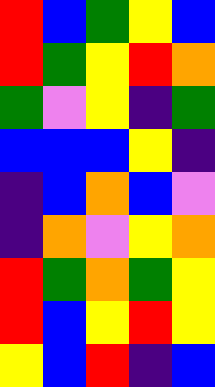[["red", "blue", "green", "yellow", "blue"], ["red", "green", "yellow", "red", "orange"], ["green", "violet", "yellow", "indigo", "green"], ["blue", "blue", "blue", "yellow", "indigo"], ["indigo", "blue", "orange", "blue", "violet"], ["indigo", "orange", "violet", "yellow", "orange"], ["red", "green", "orange", "green", "yellow"], ["red", "blue", "yellow", "red", "yellow"], ["yellow", "blue", "red", "indigo", "blue"]]